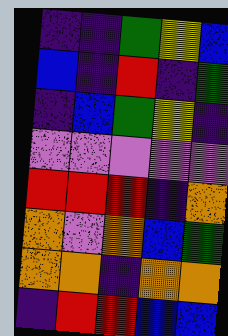[["indigo", "indigo", "green", "yellow", "blue"], ["blue", "indigo", "red", "indigo", "green"], ["indigo", "blue", "green", "yellow", "indigo"], ["violet", "violet", "violet", "violet", "violet"], ["red", "red", "red", "indigo", "orange"], ["orange", "violet", "orange", "blue", "green"], ["orange", "orange", "indigo", "orange", "orange"], ["indigo", "red", "red", "blue", "blue"]]